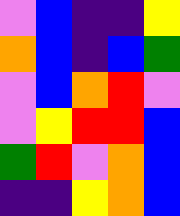[["violet", "blue", "indigo", "indigo", "yellow"], ["orange", "blue", "indigo", "blue", "green"], ["violet", "blue", "orange", "red", "violet"], ["violet", "yellow", "red", "red", "blue"], ["green", "red", "violet", "orange", "blue"], ["indigo", "indigo", "yellow", "orange", "blue"]]